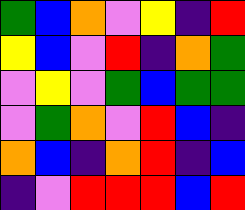[["green", "blue", "orange", "violet", "yellow", "indigo", "red"], ["yellow", "blue", "violet", "red", "indigo", "orange", "green"], ["violet", "yellow", "violet", "green", "blue", "green", "green"], ["violet", "green", "orange", "violet", "red", "blue", "indigo"], ["orange", "blue", "indigo", "orange", "red", "indigo", "blue"], ["indigo", "violet", "red", "red", "red", "blue", "red"]]